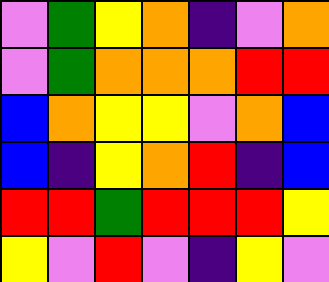[["violet", "green", "yellow", "orange", "indigo", "violet", "orange"], ["violet", "green", "orange", "orange", "orange", "red", "red"], ["blue", "orange", "yellow", "yellow", "violet", "orange", "blue"], ["blue", "indigo", "yellow", "orange", "red", "indigo", "blue"], ["red", "red", "green", "red", "red", "red", "yellow"], ["yellow", "violet", "red", "violet", "indigo", "yellow", "violet"]]